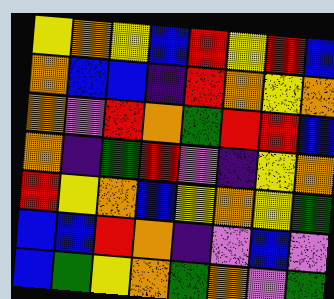[["yellow", "orange", "yellow", "blue", "red", "yellow", "red", "blue"], ["orange", "blue", "blue", "indigo", "red", "orange", "yellow", "orange"], ["orange", "violet", "red", "orange", "green", "red", "red", "blue"], ["orange", "indigo", "green", "red", "violet", "indigo", "yellow", "orange"], ["red", "yellow", "orange", "blue", "yellow", "orange", "yellow", "green"], ["blue", "blue", "red", "orange", "indigo", "violet", "blue", "violet"], ["blue", "green", "yellow", "orange", "green", "orange", "violet", "green"]]